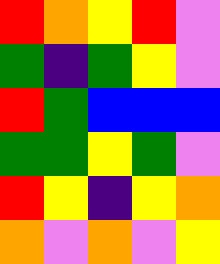[["red", "orange", "yellow", "red", "violet"], ["green", "indigo", "green", "yellow", "violet"], ["red", "green", "blue", "blue", "blue"], ["green", "green", "yellow", "green", "violet"], ["red", "yellow", "indigo", "yellow", "orange"], ["orange", "violet", "orange", "violet", "yellow"]]